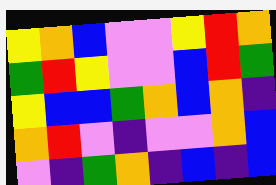[["yellow", "orange", "blue", "violet", "violet", "yellow", "red", "orange"], ["green", "red", "yellow", "violet", "violet", "blue", "red", "green"], ["yellow", "blue", "blue", "green", "orange", "blue", "orange", "indigo"], ["orange", "red", "violet", "indigo", "violet", "violet", "orange", "blue"], ["violet", "indigo", "green", "orange", "indigo", "blue", "indigo", "blue"]]